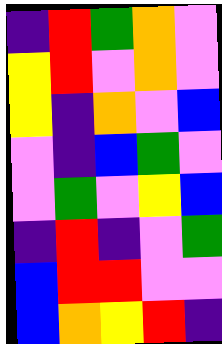[["indigo", "red", "green", "orange", "violet"], ["yellow", "red", "violet", "orange", "violet"], ["yellow", "indigo", "orange", "violet", "blue"], ["violet", "indigo", "blue", "green", "violet"], ["violet", "green", "violet", "yellow", "blue"], ["indigo", "red", "indigo", "violet", "green"], ["blue", "red", "red", "violet", "violet"], ["blue", "orange", "yellow", "red", "indigo"]]